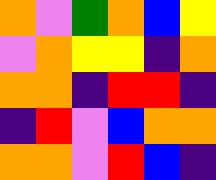[["orange", "violet", "green", "orange", "blue", "yellow"], ["violet", "orange", "yellow", "yellow", "indigo", "orange"], ["orange", "orange", "indigo", "red", "red", "indigo"], ["indigo", "red", "violet", "blue", "orange", "orange"], ["orange", "orange", "violet", "red", "blue", "indigo"]]